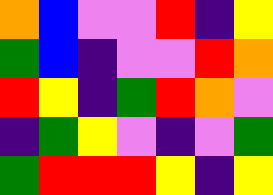[["orange", "blue", "violet", "violet", "red", "indigo", "yellow"], ["green", "blue", "indigo", "violet", "violet", "red", "orange"], ["red", "yellow", "indigo", "green", "red", "orange", "violet"], ["indigo", "green", "yellow", "violet", "indigo", "violet", "green"], ["green", "red", "red", "red", "yellow", "indigo", "yellow"]]